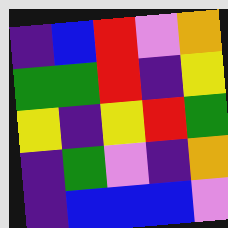[["indigo", "blue", "red", "violet", "orange"], ["green", "green", "red", "indigo", "yellow"], ["yellow", "indigo", "yellow", "red", "green"], ["indigo", "green", "violet", "indigo", "orange"], ["indigo", "blue", "blue", "blue", "violet"]]